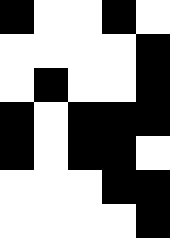[["black", "white", "white", "black", "white"], ["white", "white", "white", "white", "black"], ["white", "black", "white", "white", "black"], ["black", "white", "black", "black", "black"], ["black", "white", "black", "black", "white"], ["white", "white", "white", "black", "black"], ["white", "white", "white", "white", "black"]]